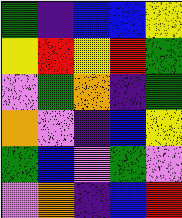[["green", "indigo", "blue", "blue", "yellow"], ["yellow", "red", "yellow", "red", "green"], ["violet", "green", "orange", "indigo", "green"], ["orange", "violet", "indigo", "blue", "yellow"], ["green", "blue", "violet", "green", "violet"], ["violet", "orange", "indigo", "blue", "red"]]